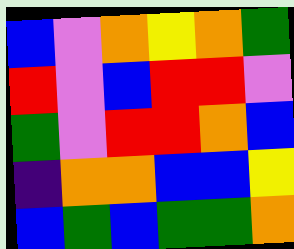[["blue", "violet", "orange", "yellow", "orange", "green"], ["red", "violet", "blue", "red", "red", "violet"], ["green", "violet", "red", "red", "orange", "blue"], ["indigo", "orange", "orange", "blue", "blue", "yellow"], ["blue", "green", "blue", "green", "green", "orange"]]